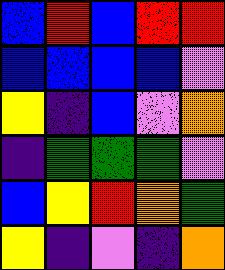[["blue", "red", "blue", "red", "red"], ["blue", "blue", "blue", "blue", "violet"], ["yellow", "indigo", "blue", "violet", "orange"], ["indigo", "green", "green", "green", "violet"], ["blue", "yellow", "red", "orange", "green"], ["yellow", "indigo", "violet", "indigo", "orange"]]